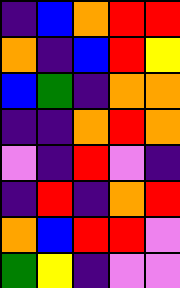[["indigo", "blue", "orange", "red", "red"], ["orange", "indigo", "blue", "red", "yellow"], ["blue", "green", "indigo", "orange", "orange"], ["indigo", "indigo", "orange", "red", "orange"], ["violet", "indigo", "red", "violet", "indigo"], ["indigo", "red", "indigo", "orange", "red"], ["orange", "blue", "red", "red", "violet"], ["green", "yellow", "indigo", "violet", "violet"]]